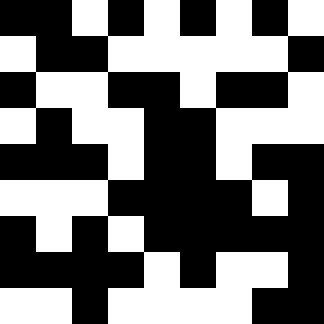[["black", "black", "white", "black", "white", "black", "white", "black", "white"], ["white", "black", "black", "white", "white", "white", "white", "white", "black"], ["black", "white", "white", "black", "black", "white", "black", "black", "white"], ["white", "black", "white", "white", "black", "black", "white", "white", "white"], ["black", "black", "black", "white", "black", "black", "white", "black", "black"], ["white", "white", "white", "black", "black", "black", "black", "white", "black"], ["black", "white", "black", "white", "black", "black", "black", "black", "black"], ["black", "black", "black", "black", "white", "black", "white", "white", "black"], ["white", "white", "black", "white", "white", "white", "white", "black", "black"]]